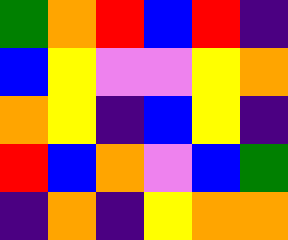[["green", "orange", "red", "blue", "red", "indigo"], ["blue", "yellow", "violet", "violet", "yellow", "orange"], ["orange", "yellow", "indigo", "blue", "yellow", "indigo"], ["red", "blue", "orange", "violet", "blue", "green"], ["indigo", "orange", "indigo", "yellow", "orange", "orange"]]